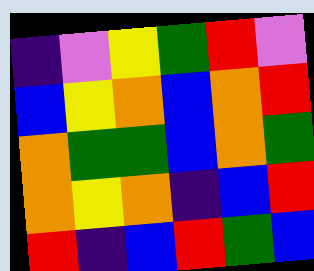[["indigo", "violet", "yellow", "green", "red", "violet"], ["blue", "yellow", "orange", "blue", "orange", "red"], ["orange", "green", "green", "blue", "orange", "green"], ["orange", "yellow", "orange", "indigo", "blue", "red"], ["red", "indigo", "blue", "red", "green", "blue"]]